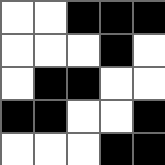[["white", "white", "black", "black", "black"], ["white", "white", "white", "black", "white"], ["white", "black", "black", "white", "white"], ["black", "black", "white", "white", "black"], ["white", "white", "white", "black", "black"]]